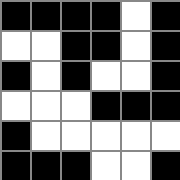[["black", "black", "black", "black", "white", "black"], ["white", "white", "black", "black", "white", "black"], ["black", "white", "black", "white", "white", "black"], ["white", "white", "white", "black", "black", "black"], ["black", "white", "white", "white", "white", "white"], ["black", "black", "black", "white", "white", "black"]]